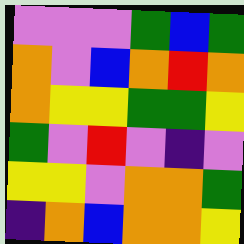[["violet", "violet", "violet", "green", "blue", "green"], ["orange", "violet", "blue", "orange", "red", "orange"], ["orange", "yellow", "yellow", "green", "green", "yellow"], ["green", "violet", "red", "violet", "indigo", "violet"], ["yellow", "yellow", "violet", "orange", "orange", "green"], ["indigo", "orange", "blue", "orange", "orange", "yellow"]]